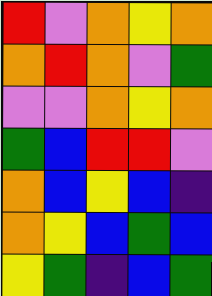[["red", "violet", "orange", "yellow", "orange"], ["orange", "red", "orange", "violet", "green"], ["violet", "violet", "orange", "yellow", "orange"], ["green", "blue", "red", "red", "violet"], ["orange", "blue", "yellow", "blue", "indigo"], ["orange", "yellow", "blue", "green", "blue"], ["yellow", "green", "indigo", "blue", "green"]]